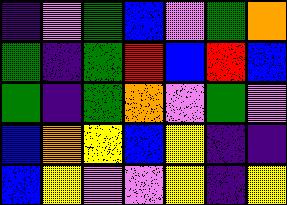[["indigo", "violet", "green", "blue", "violet", "green", "orange"], ["green", "indigo", "green", "red", "blue", "red", "blue"], ["green", "indigo", "green", "orange", "violet", "green", "violet"], ["blue", "orange", "yellow", "blue", "yellow", "indigo", "indigo"], ["blue", "yellow", "violet", "violet", "yellow", "indigo", "yellow"]]